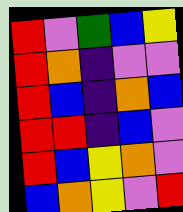[["red", "violet", "green", "blue", "yellow"], ["red", "orange", "indigo", "violet", "violet"], ["red", "blue", "indigo", "orange", "blue"], ["red", "red", "indigo", "blue", "violet"], ["red", "blue", "yellow", "orange", "violet"], ["blue", "orange", "yellow", "violet", "red"]]